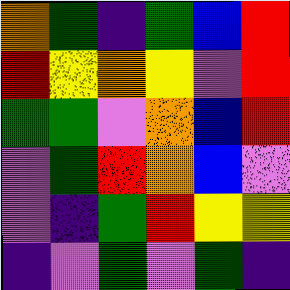[["orange", "green", "indigo", "green", "blue", "red"], ["red", "yellow", "orange", "yellow", "violet", "red"], ["green", "green", "violet", "orange", "blue", "red"], ["violet", "green", "red", "orange", "blue", "violet"], ["violet", "indigo", "green", "red", "yellow", "yellow"], ["indigo", "violet", "green", "violet", "green", "indigo"]]